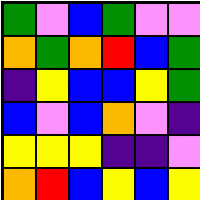[["green", "violet", "blue", "green", "violet", "violet"], ["orange", "green", "orange", "red", "blue", "green"], ["indigo", "yellow", "blue", "blue", "yellow", "green"], ["blue", "violet", "blue", "orange", "violet", "indigo"], ["yellow", "yellow", "yellow", "indigo", "indigo", "violet"], ["orange", "red", "blue", "yellow", "blue", "yellow"]]